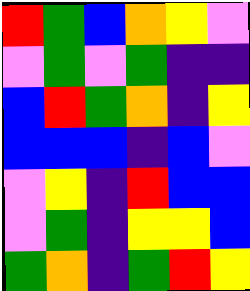[["red", "green", "blue", "orange", "yellow", "violet"], ["violet", "green", "violet", "green", "indigo", "indigo"], ["blue", "red", "green", "orange", "indigo", "yellow"], ["blue", "blue", "blue", "indigo", "blue", "violet"], ["violet", "yellow", "indigo", "red", "blue", "blue"], ["violet", "green", "indigo", "yellow", "yellow", "blue"], ["green", "orange", "indigo", "green", "red", "yellow"]]